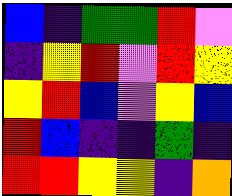[["blue", "indigo", "green", "green", "red", "violet"], ["indigo", "yellow", "red", "violet", "red", "yellow"], ["yellow", "red", "blue", "violet", "yellow", "blue"], ["red", "blue", "indigo", "indigo", "green", "indigo"], ["red", "red", "yellow", "yellow", "indigo", "orange"]]